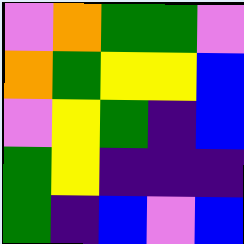[["violet", "orange", "green", "green", "violet"], ["orange", "green", "yellow", "yellow", "blue"], ["violet", "yellow", "green", "indigo", "blue"], ["green", "yellow", "indigo", "indigo", "indigo"], ["green", "indigo", "blue", "violet", "blue"]]